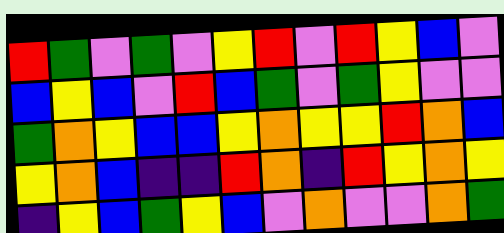[["red", "green", "violet", "green", "violet", "yellow", "red", "violet", "red", "yellow", "blue", "violet"], ["blue", "yellow", "blue", "violet", "red", "blue", "green", "violet", "green", "yellow", "violet", "violet"], ["green", "orange", "yellow", "blue", "blue", "yellow", "orange", "yellow", "yellow", "red", "orange", "blue"], ["yellow", "orange", "blue", "indigo", "indigo", "red", "orange", "indigo", "red", "yellow", "orange", "yellow"], ["indigo", "yellow", "blue", "green", "yellow", "blue", "violet", "orange", "violet", "violet", "orange", "green"]]